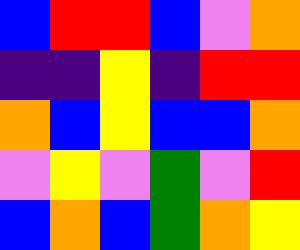[["blue", "red", "red", "blue", "violet", "orange"], ["indigo", "indigo", "yellow", "indigo", "red", "red"], ["orange", "blue", "yellow", "blue", "blue", "orange"], ["violet", "yellow", "violet", "green", "violet", "red"], ["blue", "orange", "blue", "green", "orange", "yellow"]]